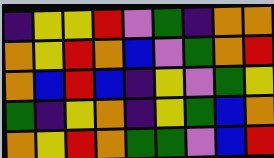[["indigo", "yellow", "yellow", "red", "violet", "green", "indigo", "orange", "orange"], ["orange", "yellow", "red", "orange", "blue", "violet", "green", "orange", "red"], ["orange", "blue", "red", "blue", "indigo", "yellow", "violet", "green", "yellow"], ["green", "indigo", "yellow", "orange", "indigo", "yellow", "green", "blue", "orange"], ["orange", "yellow", "red", "orange", "green", "green", "violet", "blue", "red"]]